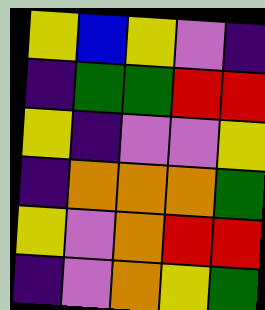[["yellow", "blue", "yellow", "violet", "indigo"], ["indigo", "green", "green", "red", "red"], ["yellow", "indigo", "violet", "violet", "yellow"], ["indigo", "orange", "orange", "orange", "green"], ["yellow", "violet", "orange", "red", "red"], ["indigo", "violet", "orange", "yellow", "green"]]